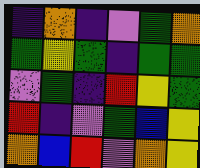[["indigo", "orange", "indigo", "violet", "green", "orange"], ["green", "yellow", "green", "indigo", "green", "green"], ["violet", "green", "indigo", "red", "yellow", "green"], ["red", "indigo", "violet", "green", "blue", "yellow"], ["orange", "blue", "red", "violet", "orange", "yellow"]]